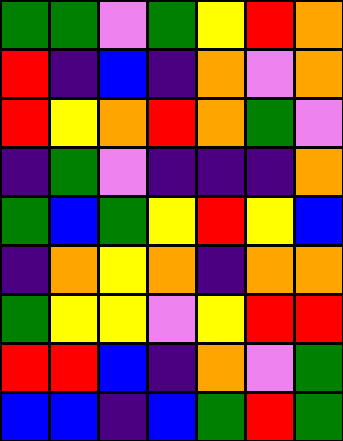[["green", "green", "violet", "green", "yellow", "red", "orange"], ["red", "indigo", "blue", "indigo", "orange", "violet", "orange"], ["red", "yellow", "orange", "red", "orange", "green", "violet"], ["indigo", "green", "violet", "indigo", "indigo", "indigo", "orange"], ["green", "blue", "green", "yellow", "red", "yellow", "blue"], ["indigo", "orange", "yellow", "orange", "indigo", "orange", "orange"], ["green", "yellow", "yellow", "violet", "yellow", "red", "red"], ["red", "red", "blue", "indigo", "orange", "violet", "green"], ["blue", "blue", "indigo", "blue", "green", "red", "green"]]